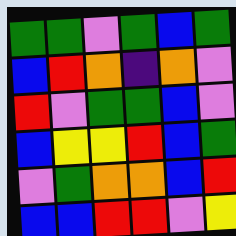[["green", "green", "violet", "green", "blue", "green"], ["blue", "red", "orange", "indigo", "orange", "violet"], ["red", "violet", "green", "green", "blue", "violet"], ["blue", "yellow", "yellow", "red", "blue", "green"], ["violet", "green", "orange", "orange", "blue", "red"], ["blue", "blue", "red", "red", "violet", "yellow"]]